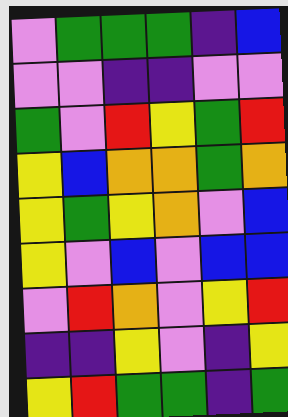[["violet", "green", "green", "green", "indigo", "blue"], ["violet", "violet", "indigo", "indigo", "violet", "violet"], ["green", "violet", "red", "yellow", "green", "red"], ["yellow", "blue", "orange", "orange", "green", "orange"], ["yellow", "green", "yellow", "orange", "violet", "blue"], ["yellow", "violet", "blue", "violet", "blue", "blue"], ["violet", "red", "orange", "violet", "yellow", "red"], ["indigo", "indigo", "yellow", "violet", "indigo", "yellow"], ["yellow", "red", "green", "green", "indigo", "green"]]